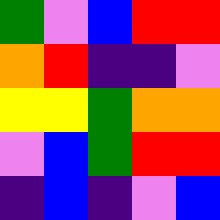[["green", "violet", "blue", "red", "red"], ["orange", "red", "indigo", "indigo", "violet"], ["yellow", "yellow", "green", "orange", "orange"], ["violet", "blue", "green", "red", "red"], ["indigo", "blue", "indigo", "violet", "blue"]]